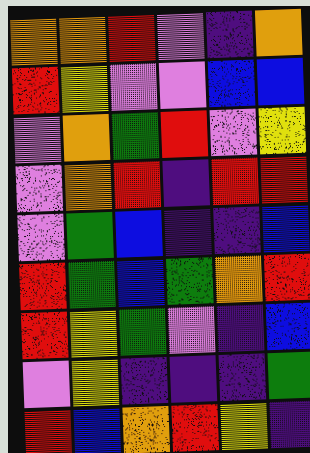[["orange", "orange", "red", "violet", "indigo", "orange"], ["red", "yellow", "violet", "violet", "blue", "blue"], ["violet", "orange", "green", "red", "violet", "yellow"], ["violet", "orange", "red", "indigo", "red", "red"], ["violet", "green", "blue", "indigo", "indigo", "blue"], ["red", "green", "blue", "green", "orange", "red"], ["red", "yellow", "green", "violet", "indigo", "blue"], ["violet", "yellow", "indigo", "indigo", "indigo", "green"], ["red", "blue", "orange", "red", "yellow", "indigo"]]